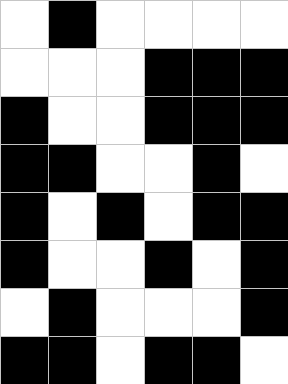[["white", "black", "white", "white", "white", "white"], ["white", "white", "white", "black", "black", "black"], ["black", "white", "white", "black", "black", "black"], ["black", "black", "white", "white", "black", "white"], ["black", "white", "black", "white", "black", "black"], ["black", "white", "white", "black", "white", "black"], ["white", "black", "white", "white", "white", "black"], ["black", "black", "white", "black", "black", "white"]]